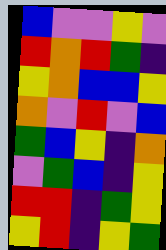[["blue", "violet", "violet", "yellow", "violet"], ["red", "orange", "red", "green", "indigo"], ["yellow", "orange", "blue", "blue", "yellow"], ["orange", "violet", "red", "violet", "blue"], ["green", "blue", "yellow", "indigo", "orange"], ["violet", "green", "blue", "indigo", "yellow"], ["red", "red", "indigo", "green", "yellow"], ["yellow", "red", "indigo", "yellow", "green"]]